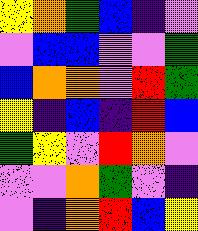[["yellow", "orange", "green", "blue", "indigo", "violet"], ["violet", "blue", "blue", "violet", "violet", "green"], ["blue", "orange", "orange", "violet", "red", "green"], ["yellow", "indigo", "blue", "indigo", "red", "blue"], ["green", "yellow", "violet", "red", "orange", "violet"], ["violet", "violet", "orange", "green", "violet", "indigo"], ["violet", "indigo", "orange", "red", "blue", "yellow"]]